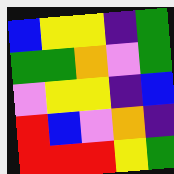[["blue", "yellow", "yellow", "indigo", "green"], ["green", "green", "orange", "violet", "green"], ["violet", "yellow", "yellow", "indigo", "blue"], ["red", "blue", "violet", "orange", "indigo"], ["red", "red", "red", "yellow", "green"]]